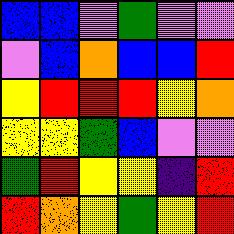[["blue", "blue", "violet", "green", "violet", "violet"], ["violet", "blue", "orange", "blue", "blue", "red"], ["yellow", "red", "red", "red", "yellow", "orange"], ["yellow", "yellow", "green", "blue", "violet", "violet"], ["green", "red", "yellow", "yellow", "indigo", "red"], ["red", "orange", "yellow", "green", "yellow", "red"]]